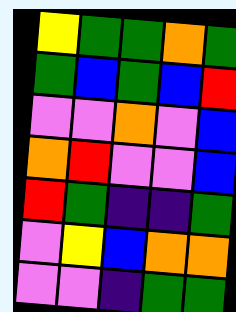[["yellow", "green", "green", "orange", "green"], ["green", "blue", "green", "blue", "red"], ["violet", "violet", "orange", "violet", "blue"], ["orange", "red", "violet", "violet", "blue"], ["red", "green", "indigo", "indigo", "green"], ["violet", "yellow", "blue", "orange", "orange"], ["violet", "violet", "indigo", "green", "green"]]